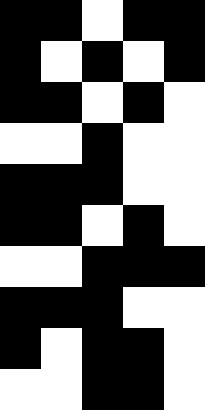[["black", "black", "white", "black", "black"], ["black", "white", "black", "white", "black"], ["black", "black", "white", "black", "white"], ["white", "white", "black", "white", "white"], ["black", "black", "black", "white", "white"], ["black", "black", "white", "black", "white"], ["white", "white", "black", "black", "black"], ["black", "black", "black", "white", "white"], ["black", "white", "black", "black", "white"], ["white", "white", "black", "black", "white"]]